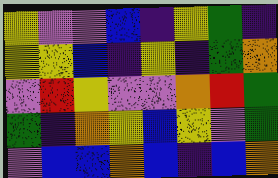[["yellow", "violet", "violet", "blue", "indigo", "yellow", "green", "indigo"], ["yellow", "yellow", "blue", "indigo", "yellow", "indigo", "green", "orange"], ["violet", "red", "yellow", "violet", "violet", "orange", "red", "green"], ["green", "indigo", "orange", "yellow", "blue", "yellow", "violet", "green"], ["violet", "blue", "blue", "orange", "blue", "indigo", "blue", "orange"]]